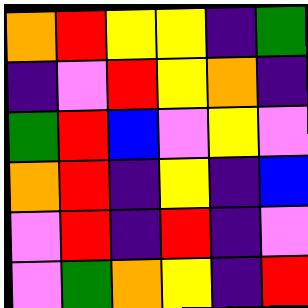[["orange", "red", "yellow", "yellow", "indigo", "green"], ["indigo", "violet", "red", "yellow", "orange", "indigo"], ["green", "red", "blue", "violet", "yellow", "violet"], ["orange", "red", "indigo", "yellow", "indigo", "blue"], ["violet", "red", "indigo", "red", "indigo", "violet"], ["violet", "green", "orange", "yellow", "indigo", "red"]]